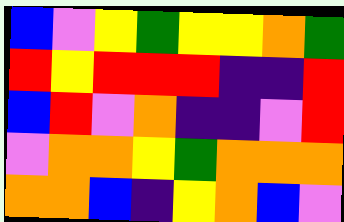[["blue", "violet", "yellow", "green", "yellow", "yellow", "orange", "green"], ["red", "yellow", "red", "red", "red", "indigo", "indigo", "red"], ["blue", "red", "violet", "orange", "indigo", "indigo", "violet", "red"], ["violet", "orange", "orange", "yellow", "green", "orange", "orange", "orange"], ["orange", "orange", "blue", "indigo", "yellow", "orange", "blue", "violet"]]